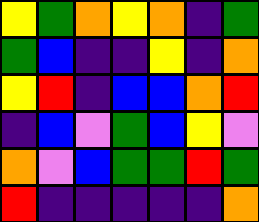[["yellow", "green", "orange", "yellow", "orange", "indigo", "green"], ["green", "blue", "indigo", "indigo", "yellow", "indigo", "orange"], ["yellow", "red", "indigo", "blue", "blue", "orange", "red"], ["indigo", "blue", "violet", "green", "blue", "yellow", "violet"], ["orange", "violet", "blue", "green", "green", "red", "green"], ["red", "indigo", "indigo", "indigo", "indigo", "indigo", "orange"]]